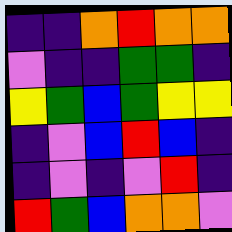[["indigo", "indigo", "orange", "red", "orange", "orange"], ["violet", "indigo", "indigo", "green", "green", "indigo"], ["yellow", "green", "blue", "green", "yellow", "yellow"], ["indigo", "violet", "blue", "red", "blue", "indigo"], ["indigo", "violet", "indigo", "violet", "red", "indigo"], ["red", "green", "blue", "orange", "orange", "violet"]]